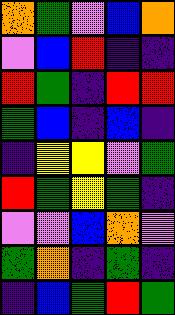[["orange", "green", "violet", "blue", "orange"], ["violet", "blue", "red", "indigo", "indigo"], ["red", "green", "indigo", "red", "red"], ["green", "blue", "indigo", "blue", "indigo"], ["indigo", "yellow", "yellow", "violet", "green"], ["red", "green", "yellow", "green", "indigo"], ["violet", "violet", "blue", "orange", "violet"], ["green", "orange", "indigo", "green", "indigo"], ["indigo", "blue", "green", "red", "green"]]